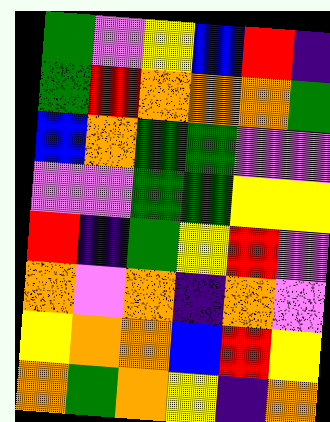[["green", "violet", "yellow", "blue", "red", "indigo"], ["green", "red", "orange", "orange", "orange", "green"], ["blue", "orange", "green", "green", "violet", "violet"], ["violet", "violet", "green", "green", "yellow", "yellow"], ["red", "indigo", "green", "yellow", "red", "violet"], ["orange", "violet", "orange", "indigo", "orange", "violet"], ["yellow", "orange", "orange", "blue", "red", "yellow"], ["orange", "green", "orange", "yellow", "indigo", "orange"]]